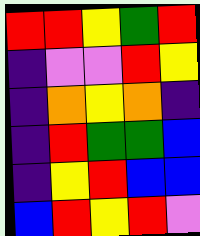[["red", "red", "yellow", "green", "red"], ["indigo", "violet", "violet", "red", "yellow"], ["indigo", "orange", "yellow", "orange", "indigo"], ["indigo", "red", "green", "green", "blue"], ["indigo", "yellow", "red", "blue", "blue"], ["blue", "red", "yellow", "red", "violet"]]